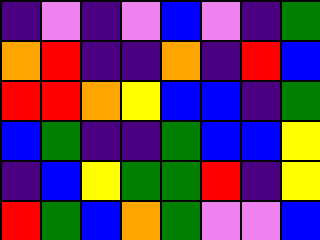[["indigo", "violet", "indigo", "violet", "blue", "violet", "indigo", "green"], ["orange", "red", "indigo", "indigo", "orange", "indigo", "red", "blue"], ["red", "red", "orange", "yellow", "blue", "blue", "indigo", "green"], ["blue", "green", "indigo", "indigo", "green", "blue", "blue", "yellow"], ["indigo", "blue", "yellow", "green", "green", "red", "indigo", "yellow"], ["red", "green", "blue", "orange", "green", "violet", "violet", "blue"]]